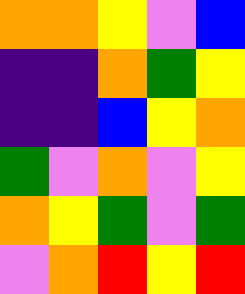[["orange", "orange", "yellow", "violet", "blue"], ["indigo", "indigo", "orange", "green", "yellow"], ["indigo", "indigo", "blue", "yellow", "orange"], ["green", "violet", "orange", "violet", "yellow"], ["orange", "yellow", "green", "violet", "green"], ["violet", "orange", "red", "yellow", "red"]]